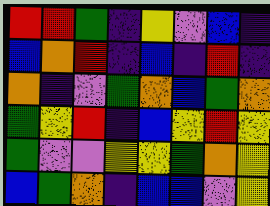[["red", "red", "green", "indigo", "yellow", "violet", "blue", "indigo"], ["blue", "orange", "red", "indigo", "blue", "indigo", "red", "indigo"], ["orange", "indigo", "violet", "green", "orange", "blue", "green", "orange"], ["green", "yellow", "red", "indigo", "blue", "yellow", "red", "yellow"], ["green", "violet", "violet", "yellow", "yellow", "green", "orange", "yellow"], ["blue", "green", "orange", "indigo", "blue", "blue", "violet", "yellow"]]